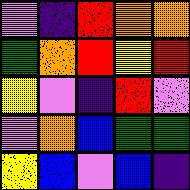[["violet", "indigo", "red", "orange", "orange"], ["green", "orange", "red", "yellow", "red"], ["yellow", "violet", "indigo", "red", "violet"], ["violet", "orange", "blue", "green", "green"], ["yellow", "blue", "violet", "blue", "indigo"]]